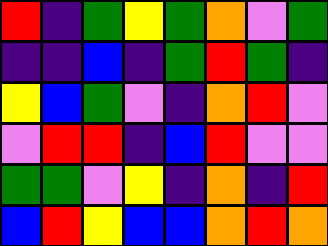[["red", "indigo", "green", "yellow", "green", "orange", "violet", "green"], ["indigo", "indigo", "blue", "indigo", "green", "red", "green", "indigo"], ["yellow", "blue", "green", "violet", "indigo", "orange", "red", "violet"], ["violet", "red", "red", "indigo", "blue", "red", "violet", "violet"], ["green", "green", "violet", "yellow", "indigo", "orange", "indigo", "red"], ["blue", "red", "yellow", "blue", "blue", "orange", "red", "orange"]]